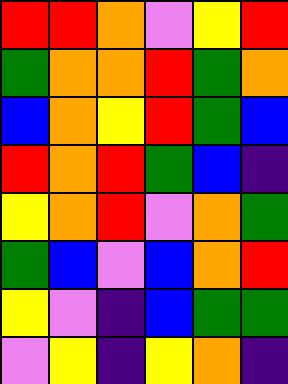[["red", "red", "orange", "violet", "yellow", "red"], ["green", "orange", "orange", "red", "green", "orange"], ["blue", "orange", "yellow", "red", "green", "blue"], ["red", "orange", "red", "green", "blue", "indigo"], ["yellow", "orange", "red", "violet", "orange", "green"], ["green", "blue", "violet", "blue", "orange", "red"], ["yellow", "violet", "indigo", "blue", "green", "green"], ["violet", "yellow", "indigo", "yellow", "orange", "indigo"]]